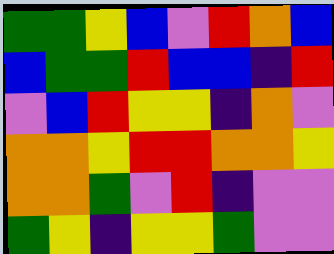[["green", "green", "yellow", "blue", "violet", "red", "orange", "blue"], ["blue", "green", "green", "red", "blue", "blue", "indigo", "red"], ["violet", "blue", "red", "yellow", "yellow", "indigo", "orange", "violet"], ["orange", "orange", "yellow", "red", "red", "orange", "orange", "yellow"], ["orange", "orange", "green", "violet", "red", "indigo", "violet", "violet"], ["green", "yellow", "indigo", "yellow", "yellow", "green", "violet", "violet"]]